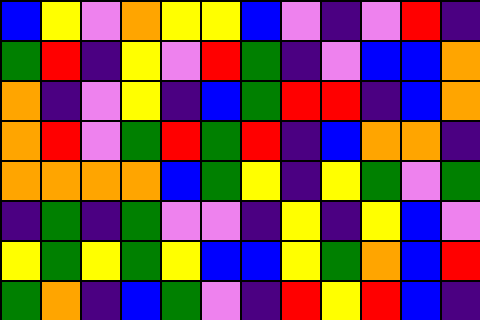[["blue", "yellow", "violet", "orange", "yellow", "yellow", "blue", "violet", "indigo", "violet", "red", "indigo"], ["green", "red", "indigo", "yellow", "violet", "red", "green", "indigo", "violet", "blue", "blue", "orange"], ["orange", "indigo", "violet", "yellow", "indigo", "blue", "green", "red", "red", "indigo", "blue", "orange"], ["orange", "red", "violet", "green", "red", "green", "red", "indigo", "blue", "orange", "orange", "indigo"], ["orange", "orange", "orange", "orange", "blue", "green", "yellow", "indigo", "yellow", "green", "violet", "green"], ["indigo", "green", "indigo", "green", "violet", "violet", "indigo", "yellow", "indigo", "yellow", "blue", "violet"], ["yellow", "green", "yellow", "green", "yellow", "blue", "blue", "yellow", "green", "orange", "blue", "red"], ["green", "orange", "indigo", "blue", "green", "violet", "indigo", "red", "yellow", "red", "blue", "indigo"]]